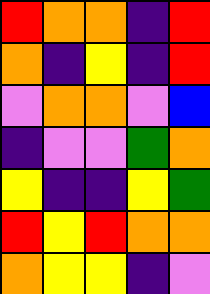[["red", "orange", "orange", "indigo", "red"], ["orange", "indigo", "yellow", "indigo", "red"], ["violet", "orange", "orange", "violet", "blue"], ["indigo", "violet", "violet", "green", "orange"], ["yellow", "indigo", "indigo", "yellow", "green"], ["red", "yellow", "red", "orange", "orange"], ["orange", "yellow", "yellow", "indigo", "violet"]]